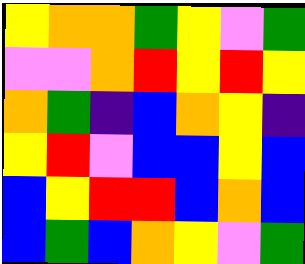[["yellow", "orange", "orange", "green", "yellow", "violet", "green"], ["violet", "violet", "orange", "red", "yellow", "red", "yellow"], ["orange", "green", "indigo", "blue", "orange", "yellow", "indigo"], ["yellow", "red", "violet", "blue", "blue", "yellow", "blue"], ["blue", "yellow", "red", "red", "blue", "orange", "blue"], ["blue", "green", "blue", "orange", "yellow", "violet", "green"]]